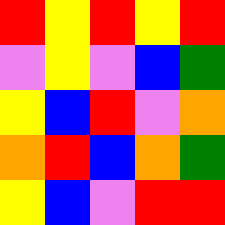[["red", "yellow", "red", "yellow", "red"], ["violet", "yellow", "violet", "blue", "green"], ["yellow", "blue", "red", "violet", "orange"], ["orange", "red", "blue", "orange", "green"], ["yellow", "blue", "violet", "red", "red"]]